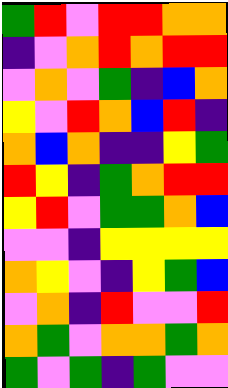[["green", "red", "violet", "red", "red", "orange", "orange"], ["indigo", "violet", "orange", "red", "orange", "red", "red"], ["violet", "orange", "violet", "green", "indigo", "blue", "orange"], ["yellow", "violet", "red", "orange", "blue", "red", "indigo"], ["orange", "blue", "orange", "indigo", "indigo", "yellow", "green"], ["red", "yellow", "indigo", "green", "orange", "red", "red"], ["yellow", "red", "violet", "green", "green", "orange", "blue"], ["violet", "violet", "indigo", "yellow", "yellow", "yellow", "yellow"], ["orange", "yellow", "violet", "indigo", "yellow", "green", "blue"], ["violet", "orange", "indigo", "red", "violet", "violet", "red"], ["orange", "green", "violet", "orange", "orange", "green", "orange"], ["green", "violet", "green", "indigo", "green", "violet", "violet"]]